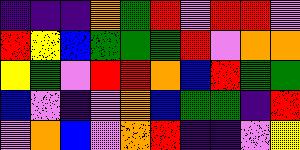[["indigo", "indigo", "indigo", "orange", "green", "red", "violet", "red", "red", "violet"], ["red", "yellow", "blue", "green", "green", "green", "red", "violet", "orange", "orange"], ["yellow", "green", "violet", "red", "red", "orange", "blue", "red", "green", "green"], ["blue", "violet", "indigo", "violet", "orange", "blue", "green", "green", "indigo", "red"], ["violet", "orange", "blue", "violet", "orange", "red", "indigo", "indigo", "violet", "yellow"]]